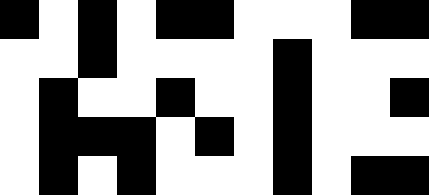[["black", "white", "black", "white", "black", "black", "white", "white", "white", "black", "black"], ["white", "white", "black", "white", "white", "white", "white", "black", "white", "white", "white"], ["white", "black", "white", "white", "black", "white", "white", "black", "white", "white", "black"], ["white", "black", "black", "black", "white", "black", "white", "black", "white", "white", "white"], ["white", "black", "white", "black", "white", "white", "white", "black", "white", "black", "black"]]